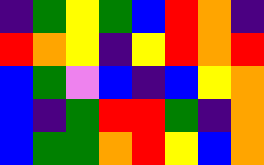[["indigo", "green", "yellow", "green", "blue", "red", "orange", "indigo"], ["red", "orange", "yellow", "indigo", "yellow", "red", "orange", "red"], ["blue", "green", "violet", "blue", "indigo", "blue", "yellow", "orange"], ["blue", "indigo", "green", "red", "red", "green", "indigo", "orange"], ["blue", "green", "green", "orange", "red", "yellow", "blue", "orange"]]